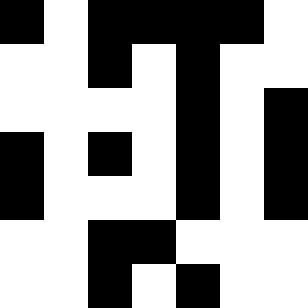[["black", "white", "black", "black", "black", "black", "white"], ["white", "white", "black", "white", "black", "white", "white"], ["white", "white", "white", "white", "black", "white", "black"], ["black", "white", "black", "white", "black", "white", "black"], ["black", "white", "white", "white", "black", "white", "black"], ["white", "white", "black", "black", "white", "white", "white"], ["white", "white", "black", "white", "black", "white", "white"]]